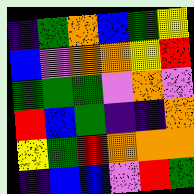[["indigo", "green", "orange", "blue", "green", "yellow"], ["blue", "violet", "orange", "orange", "yellow", "red"], ["green", "green", "green", "violet", "orange", "violet"], ["red", "blue", "green", "indigo", "indigo", "orange"], ["yellow", "green", "red", "orange", "orange", "orange"], ["indigo", "blue", "blue", "violet", "red", "green"]]